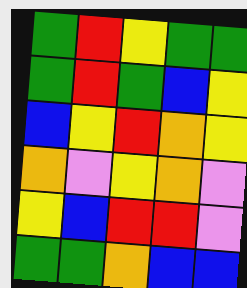[["green", "red", "yellow", "green", "green"], ["green", "red", "green", "blue", "yellow"], ["blue", "yellow", "red", "orange", "yellow"], ["orange", "violet", "yellow", "orange", "violet"], ["yellow", "blue", "red", "red", "violet"], ["green", "green", "orange", "blue", "blue"]]